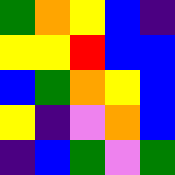[["green", "orange", "yellow", "blue", "indigo"], ["yellow", "yellow", "red", "blue", "blue"], ["blue", "green", "orange", "yellow", "blue"], ["yellow", "indigo", "violet", "orange", "blue"], ["indigo", "blue", "green", "violet", "green"]]